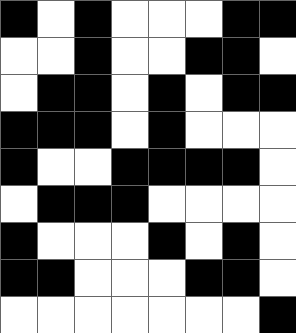[["black", "white", "black", "white", "white", "white", "black", "black"], ["white", "white", "black", "white", "white", "black", "black", "white"], ["white", "black", "black", "white", "black", "white", "black", "black"], ["black", "black", "black", "white", "black", "white", "white", "white"], ["black", "white", "white", "black", "black", "black", "black", "white"], ["white", "black", "black", "black", "white", "white", "white", "white"], ["black", "white", "white", "white", "black", "white", "black", "white"], ["black", "black", "white", "white", "white", "black", "black", "white"], ["white", "white", "white", "white", "white", "white", "white", "black"]]